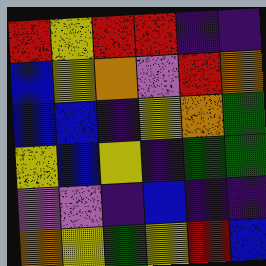[["red", "yellow", "red", "red", "indigo", "indigo"], ["blue", "yellow", "orange", "violet", "red", "orange"], ["blue", "blue", "indigo", "yellow", "orange", "green"], ["yellow", "blue", "yellow", "indigo", "green", "green"], ["violet", "violet", "indigo", "blue", "indigo", "indigo"], ["orange", "yellow", "green", "yellow", "red", "blue"]]